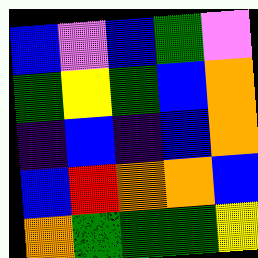[["blue", "violet", "blue", "green", "violet"], ["green", "yellow", "green", "blue", "orange"], ["indigo", "blue", "indigo", "blue", "orange"], ["blue", "red", "orange", "orange", "blue"], ["orange", "green", "green", "green", "yellow"]]